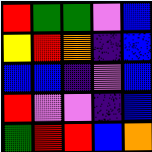[["red", "green", "green", "violet", "blue"], ["yellow", "red", "orange", "indigo", "blue"], ["blue", "blue", "indigo", "violet", "blue"], ["red", "violet", "violet", "indigo", "blue"], ["green", "red", "red", "blue", "orange"]]